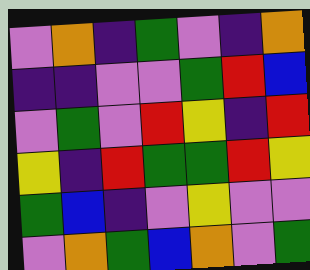[["violet", "orange", "indigo", "green", "violet", "indigo", "orange"], ["indigo", "indigo", "violet", "violet", "green", "red", "blue"], ["violet", "green", "violet", "red", "yellow", "indigo", "red"], ["yellow", "indigo", "red", "green", "green", "red", "yellow"], ["green", "blue", "indigo", "violet", "yellow", "violet", "violet"], ["violet", "orange", "green", "blue", "orange", "violet", "green"]]